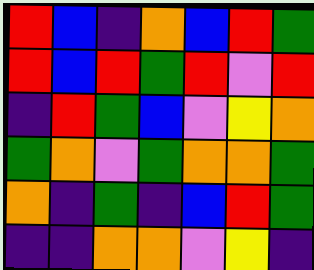[["red", "blue", "indigo", "orange", "blue", "red", "green"], ["red", "blue", "red", "green", "red", "violet", "red"], ["indigo", "red", "green", "blue", "violet", "yellow", "orange"], ["green", "orange", "violet", "green", "orange", "orange", "green"], ["orange", "indigo", "green", "indigo", "blue", "red", "green"], ["indigo", "indigo", "orange", "orange", "violet", "yellow", "indigo"]]